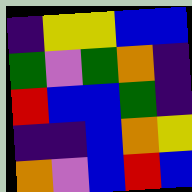[["indigo", "yellow", "yellow", "blue", "blue"], ["green", "violet", "green", "orange", "indigo"], ["red", "blue", "blue", "green", "indigo"], ["indigo", "indigo", "blue", "orange", "yellow"], ["orange", "violet", "blue", "red", "blue"]]